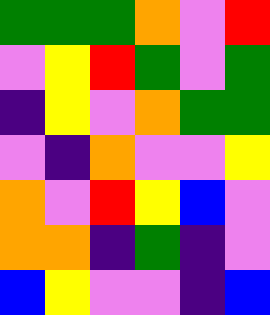[["green", "green", "green", "orange", "violet", "red"], ["violet", "yellow", "red", "green", "violet", "green"], ["indigo", "yellow", "violet", "orange", "green", "green"], ["violet", "indigo", "orange", "violet", "violet", "yellow"], ["orange", "violet", "red", "yellow", "blue", "violet"], ["orange", "orange", "indigo", "green", "indigo", "violet"], ["blue", "yellow", "violet", "violet", "indigo", "blue"]]